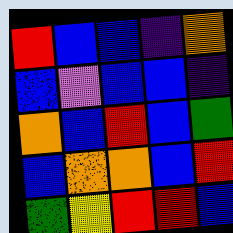[["red", "blue", "blue", "indigo", "orange"], ["blue", "violet", "blue", "blue", "indigo"], ["orange", "blue", "red", "blue", "green"], ["blue", "orange", "orange", "blue", "red"], ["green", "yellow", "red", "red", "blue"]]